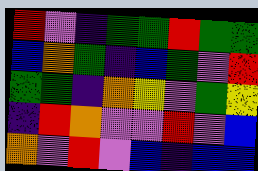[["red", "violet", "indigo", "green", "green", "red", "green", "green"], ["blue", "orange", "green", "indigo", "blue", "green", "violet", "red"], ["green", "green", "indigo", "orange", "yellow", "violet", "green", "yellow"], ["indigo", "red", "orange", "violet", "violet", "red", "violet", "blue"], ["orange", "violet", "red", "violet", "blue", "indigo", "blue", "blue"]]